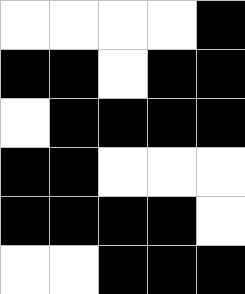[["white", "white", "white", "white", "black"], ["black", "black", "white", "black", "black"], ["white", "black", "black", "black", "black"], ["black", "black", "white", "white", "white"], ["black", "black", "black", "black", "white"], ["white", "white", "black", "black", "black"]]